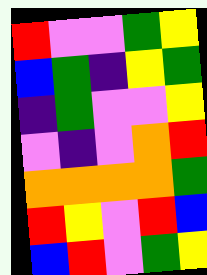[["red", "violet", "violet", "green", "yellow"], ["blue", "green", "indigo", "yellow", "green"], ["indigo", "green", "violet", "violet", "yellow"], ["violet", "indigo", "violet", "orange", "red"], ["orange", "orange", "orange", "orange", "green"], ["red", "yellow", "violet", "red", "blue"], ["blue", "red", "violet", "green", "yellow"]]